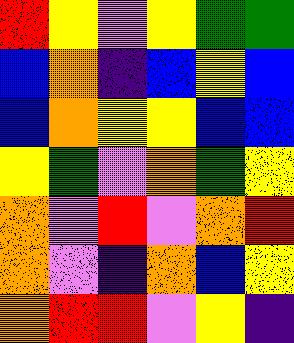[["red", "yellow", "violet", "yellow", "green", "green"], ["blue", "orange", "indigo", "blue", "yellow", "blue"], ["blue", "orange", "yellow", "yellow", "blue", "blue"], ["yellow", "green", "violet", "orange", "green", "yellow"], ["orange", "violet", "red", "violet", "orange", "red"], ["orange", "violet", "indigo", "orange", "blue", "yellow"], ["orange", "red", "red", "violet", "yellow", "indigo"]]